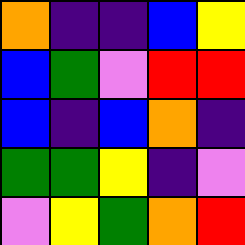[["orange", "indigo", "indigo", "blue", "yellow"], ["blue", "green", "violet", "red", "red"], ["blue", "indigo", "blue", "orange", "indigo"], ["green", "green", "yellow", "indigo", "violet"], ["violet", "yellow", "green", "orange", "red"]]